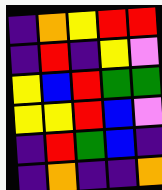[["indigo", "orange", "yellow", "red", "red"], ["indigo", "red", "indigo", "yellow", "violet"], ["yellow", "blue", "red", "green", "green"], ["yellow", "yellow", "red", "blue", "violet"], ["indigo", "red", "green", "blue", "indigo"], ["indigo", "orange", "indigo", "indigo", "orange"]]